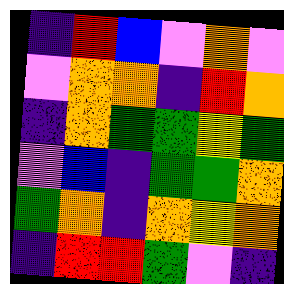[["indigo", "red", "blue", "violet", "orange", "violet"], ["violet", "orange", "orange", "indigo", "red", "orange"], ["indigo", "orange", "green", "green", "yellow", "green"], ["violet", "blue", "indigo", "green", "green", "orange"], ["green", "orange", "indigo", "orange", "yellow", "orange"], ["indigo", "red", "red", "green", "violet", "indigo"]]